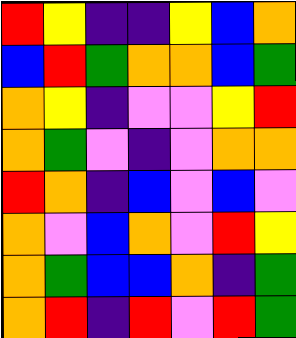[["red", "yellow", "indigo", "indigo", "yellow", "blue", "orange"], ["blue", "red", "green", "orange", "orange", "blue", "green"], ["orange", "yellow", "indigo", "violet", "violet", "yellow", "red"], ["orange", "green", "violet", "indigo", "violet", "orange", "orange"], ["red", "orange", "indigo", "blue", "violet", "blue", "violet"], ["orange", "violet", "blue", "orange", "violet", "red", "yellow"], ["orange", "green", "blue", "blue", "orange", "indigo", "green"], ["orange", "red", "indigo", "red", "violet", "red", "green"]]